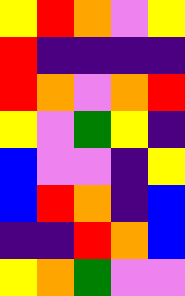[["yellow", "red", "orange", "violet", "yellow"], ["red", "indigo", "indigo", "indigo", "indigo"], ["red", "orange", "violet", "orange", "red"], ["yellow", "violet", "green", "yellow", "indigo"], ["blue", "violet", "violet", "indigo", "yellow"], ["blue", "red", "orange", "indigo", "blue"], ["indigo", "indigo", "red", "orange", "blue"], ["yellow", "orange", "green", "violet", "violet"]]